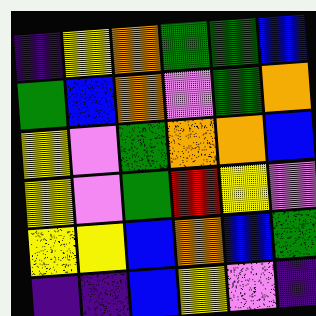[["indigo", "yellow", "orange", "green", "green", "blue"], ["green", "blue", "orange", "violet", "green", "orange"], ["yellow", "violet", "green", "orange", "orange", "blue"], ["yellow", "violet", "green", "red", "yellow", "violet"], ["yellow", "yellow", "blue", "orange", "blue", "green"], ["indigo", "indigo", "blue", "yellow", "violet", "indigo"]]